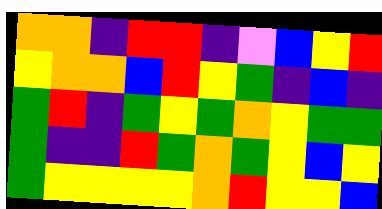[["orange", "orange", "indigo", "red", "red", "indigo", "violet", "blue", "yellow", "red"], ["yellow", "orange", "orange", "blue", "red", "yellow", "green", "indigo", "blue", "indigo"], ["green", "red", "indigo", "green", "yellow", "green", "orange", "yellow", "green", "green"], ["green", "indigo", "indigo", "red", "green", "orange", "green", "yellow", "blue", "yellow"], ["green", "yellow", "yellow", "yellow", "yellow", "orange", "red", "yellow", "yellow", "blue"]]